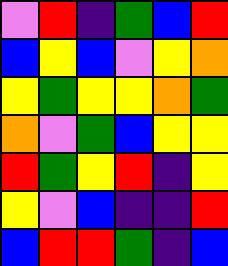[["violet", "red", "indigo", "green", "blue", "red"], ["blue", "yellow", "blue", "violet", "yellow", "orange"], ["yellow", "green", "yellow", "yellow", "orange", "green"], ["orange", "violet", "green", "blue", "yellow", "yellow"], ["red", "green", "yellow", "red", "indigo", "yellow"], ["yellow", "violet", "blue", "indigo", "indigo", "red"], ["blue", "red", "red", "green", "indigo", "blue"]]